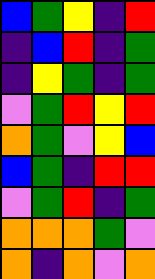[["blue", "green", "yellow", "indigo", "red"], ["indigo", "blue", "red", "indigo", "green"], ["indigo", "yellow", "green", "indigo", "green"], ["violet", "green", "red", "yellow", "red"], ["orange", "green", "violet", "yellow", "blue"], ["blue", "green", "indigo", "red", "red"], ["violet", "green", "red", "indigo", "green"], ["orange", "orange", "orange", "green", "violet"], ["orange", "indigo", "orange", "violet", "orange"]]